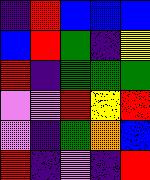[["indigo", "red", "blue", "blue", "blue"], ["blue", "red", "green", "indigo", "yellow"], ["red", "indigo", "green", "green", "green"], ["violet", "violet", "red", "yellow", "red"], ["violet", "indigo", "green", "orange", "blue"], ["red", "indigo", "violet", "indigo", "red"]]